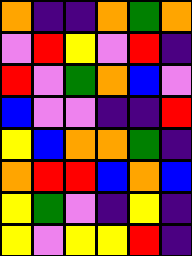[["orange", "indigo", "indigo", "orange", "green", "orange"], ["violet", "red", "yellow", "violet", "red", "indigo"], ["red", "violet", "green", "orange", "blue", "violet"], ["blue", "violet", "violet", "indigo", "indigo", "red"], ["yellow", "blue", "orange", "orange", "green", "indigo"], ["orange", "red", "red", "blue", "orange", "blue"], ["yellow", "green", "violet", "indigo", "yellow", "indigo"], ["yellow", "violet", "yellow", "yellow", "red", "indigo"]]